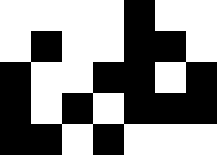[["white", "white", "white", "white", "black", "white", "white"], ["white", "black", "white", "white", "black", "black", "white"], ["black", "white", "white", "black", "black", "white", "black"], ["black", "white", "black", "white", "black", "black", "black"], ["black", "black", "white", "black", "white", "white", "white"]]